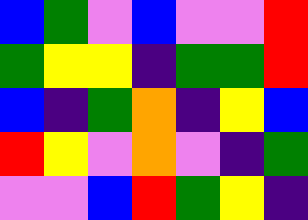[["blue", "green", "violet", "blue", "violet", "violet", "red"], ["green", "yellow", "yellow", "indigo", "green", "green", "red"], ["blue", "indigo", "green", "orange", "indigo", "yellow", "blue"], ["red", "yellow", "violet", "orange", "violet", "indigo", "green"], ["violet", "violet", "blue", "red", "green", "yellow", "indigo"]]